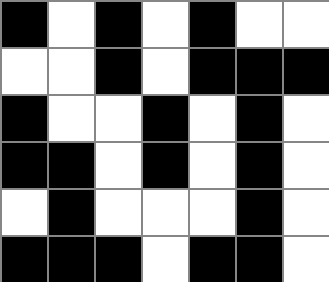[["black", "white", "black", "white", "black", "white", "white"], ["white", "white", "black", "white", "black", "black", "black"], ["black", "white", "white", "black", "white", "black", "white"], ["black", "black", "white", "black", "white", "black", "white"], ["white", "black", "white", "white", "white", "black", "white"], ["black", "black", "black", "white", "black", "black", "white"]]